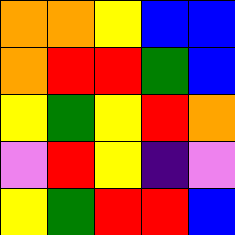[["orange", "orange", "yellow", "blue", "blue"], ["orange", "red", "red", "green", "blue"], ["yellow", "green", "yellow", "red", "orange"], ["violet", "red", "yellow", "indigo", "violet"], ["yellow", "green", "red", "red", "blue"]]